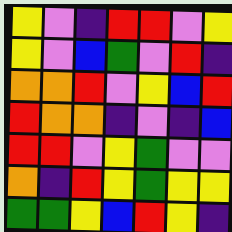[["yellow", "violet", "indigo", "red", "red", "violet", "yellow"], ["yellow", "violet", "blue", "green", "violet", "red", "indigo"], ["orange", "orange", "red", "violet", "yellow", "blue", "red"], ["red", "orange", "orange", "indigo", "violet", "indigo", "blue"], ["red", "red", "violet", "yellow", "green", "violet", "violet"], ["orange", "indigo", "red", "yellow", "green", "yellow", "yellow"], ["green", "green", "yellow", "blue", "red", "yellow", "indigo"]]